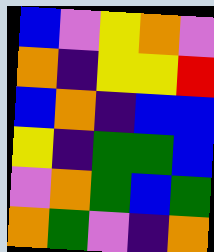[["blue", "violet", "yellow", "orange", "violet"], ["orange", "indigo", "yellow", "yellow", "red"], ["blue", "orange", "indigo", "blue", "blue"], ["yellow", "indigo", "green", "green", "blue"], ["violet", "orange", "green", "blue", "green"], ["orange", "green", "violet", "indigo", "orange"]]